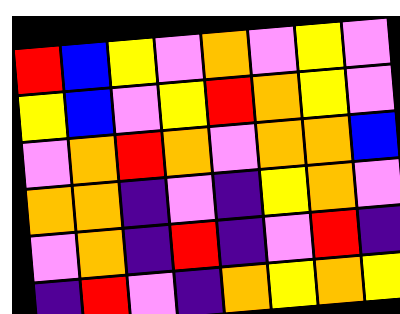[["red", "blue", "yellow", "violet", "orange", "violet", "yellow", "violet"], ["yellow", "blue", "violet", "yellow", "red", "orange", "yellow", "violet"], ["violet", "orange", "red", "orange", "violet", "orange", "orange", "blue"], ["orange", "orange", "indigo", "violet", "indigo", "yellow", "orange", "violet"], ["violet", "orange", "indigo", "red", "indigo", "violet", "red", "indigo"], ["indigo", "red", "violet", "indigo", "orange", "yellow", "orange", "yellow"]]